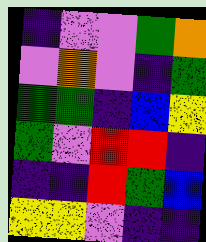[["indigo", "violet", "violet", "green", "orange"], ["violet", "orange", "violet", "indigo", "green"], ["green", "green", "indigo", "blue", "yellow"], ["green", "violet", "red", "red", "indigo"], ["indigo", "indigo", "red", "green", "blue"], ["yellow", "yellow", "violet", "indigo", "indigo"]]